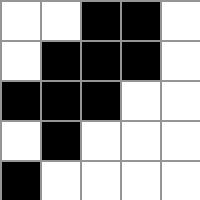[["white", "white", "black", "black", "white"], ["white", "black", "black", "black", "white"], ["black", "black", "black", "white", "white"], ["white", "black", "white", "white", "white"], ["black", "white", "white", "white", "white"]]